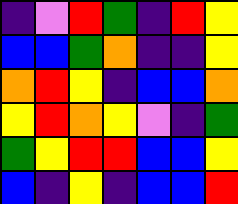[["indigo", "violet", "red", "green", "indigo", "red", "yellow"], ["blue", "blue", "green", "orange", "indigo", "indigo", "yellow"], ["orange", "red", "yellow", "indigo", "blue", "blue", "orange"], ["yellow", "red", "orange", "yellow", "violet", "indigo", "green"], ["green", "yellow", "red", "red", "blue", "blue", "yellow"], ["blue", "indigo", "yellow", "indigo", "blue", "blue", "red"]]